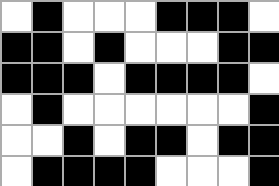[["white", "black", "white", "white", "white", "black", "black", "black", "white"], ["black", "black", "white", "black", "white", "white", "white", "black", "black"], ["black", "black", "black", "white", "black", "black", "black", "black", "white"], ["white", "black", "white", "white", "white", "white", "white", "white", "black"], ["white", "white", "black", "white", "black", "black", "white", "black", "black"], ["white", "black", "black", "black", "black", "white", "white", "white", "black"]]